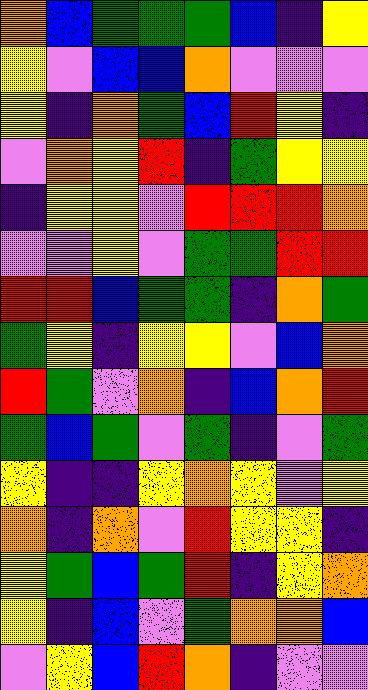[["orange", "blue", "green", "green", "green", "blue", "indigo", "yellow"], ["yellow", "violet", "blue", "blue", "orange", "violet", "violet", "violet"], ["yellow", "indigo", "orange", "green", "blue", "red", "yellow", "indigo"], ["violet", "orange", "yellow", "red", "indigo", "green", "yellow", "yellow"], ["indigo", "yellow", "yellow", "violet", "red", "red", "red", "orange"], ["violet", "violet", "yellow", "violet", "green", "green", "red", "red"], ["red", "red", "blue", "green", "green", "indigo", "orange", "green"], ["green", "yellow", "indigo", "yellow", "yellow", "violet", "blue", "orange"], ["red", "green", "violet", "orange", "indigo", "blue", "orange", "red"], ["green", "blue", "green", "violet", "green", "indigo", "violet", "green"], ["yellow", "indigo", "indigo", "yellow", "orange", "yellow", "violet", "yellow"], ["orange", "indigo", "orange", "violet", "red", "yellow", "yellow", "indigo"], ["yellow", "green", "blue", "green", "red", "indigo", "yellow", "orange"], ["yellow", "indigo", "blue", "violet", "green", "orange", "orange", "blue"], ["violet", "yellow", "blue", "red", "orange", "indigo", "violet", "violet"]]